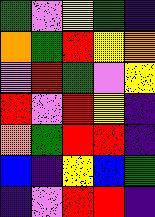[["green", "violet", "yellow", "green", "indigo"], ["orange", "green", "red", "yellow", "orange"], ["violet", "red", "green", "violet", "yellow"], ["red", "violet", "red", "yellow", "indigo"], ["orange", "green", "red", "red", "indigo"], ["blue", "indigo", "yellow", "blue", "green"], ["indigo", "violet", "red", "red", "indigo"]]